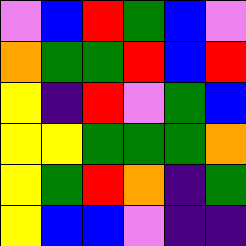[["violet", "blue", "red", "green", "blue", "violet"], ["orange", "green", "green", "red", "blue", "red"], ["yellow", "indigo", "red", "violet", "green", "blue"], ["yellow", "yellow", "green", "green", "green", "orange"], ["yellow", "green", "red", "orange", "indigo", "green"], ["yellow", "blue", "blue", "violet", "indigo", "indigo"]]